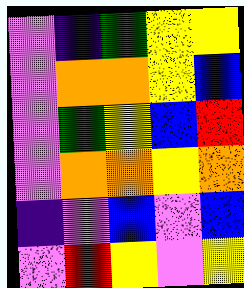[["violet", "indigo", "green", "yellow", "yellow"], ["violet", "orange", "orange", "yellow", "blue"], ["violet", "green", "yellow", "blue", "red"], ["violet", "orange", "orange", "yellow", "orange"], ["indigo", "violet", "blue", "violet", "blue"], ["violet", "red", "yellow", "violet", "yellow"]]